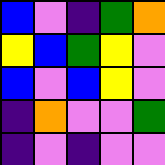[["blue", "violet", "indigo", "green", "orange"], ["yellow", "blue", "green", "yellow", "violet"], ["blue", "violet", "blue", "yellow", "violet"], ["indigo", "orange", "violet", "violet", "green"], ["indigo", "violet", "indigo", "violet", "violet"]]